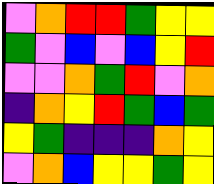[["violet", "orange", "red", "red", "green", "yellow", "yellow"], ["green", "violet", "blue", "violet", "blue", "yellow", "red"], ["violet", "violet", "orange", "green", "red", "violet", "orange"], ["indigo", "orange", "yellow", "red", "green", "blue", "green"], ["yellow", "green", "indigo", "indigo", "indigo", "orange", "yellow"], ["violet", "orange", "blue", "yellow", "yellow", "green", "yellow"]]